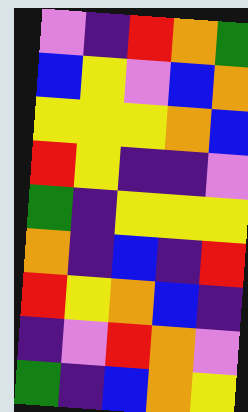[["violet", "indigo", "red", "orange", "green"], ["blue", "yellow", "violet", "blue", "orange"], ["yellow", "yellow", "yellow", "orange", "blue"], ["red", "yellow", "indigo", "indigo", "violet"], ["green", "indigo", "yellow", "yellow", "yellow"], ["orange", "indigo", "blue", "indigo", "red"], ["red", "yellow", "orange", "blue", "indigo"], ["indigo", "violet", "red", "orange", "violet"], ["green", "indigo", "blue", "orange", "yellow"]]